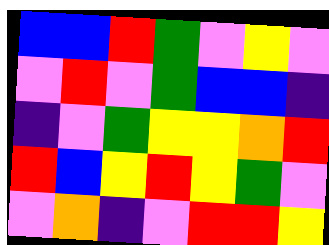[["blue", "blue", "red", "green", "violet", "yellow", "violet"], ["violet", "red", "violet", "green", "blue", "blue", "indigo"], ["indigo", "violet", "green", "yellow", "yellow", "orange", "red"], ["red", "blue", "yellow", "red", "yellow", "green", "violet"], ["violet", "orange", "indigo", "violet", "red", "red", "yellow"]]